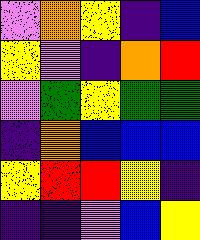[["violet", "orange", "yellow", "indigo", "blue"], ["yellow", "violet", "indigo", "orange", "red"], ["violet", "green", "yellow", "green", "green"], ["indigo", "orange", "blue", "blue", "blue"], ["yellow", "red", "red", "yellow", "indigo"], ["indigo", "indigo", "violet", "blue", "yellow"]]